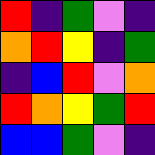[["red", "indigo", "green", "violet", "indigo"], ["orange", "red", "yellow", "indigo", "green"], ["indigo", "blue", "red", "violet", "orange"], ["red", "orange", "yellow", "green", "red"], ["blue", "blue", "green", "violet", "indigo"]]